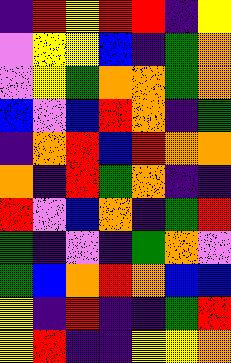[["indigo", "red", "yellow", "red", "red", "indigo", "yellow"], ["violet", "yellow", "yellow", "blue", "indigo", "green", "orange"], ["violet", "yellow", "green", "orange", "orange", "green", "orange"], ["blue", "violet", "blue", "red", "orange", "indigo", "green"], ["indigo", "orange", "red", "blue", "red", "orange", "orange"], ["orange", "indigo", "red", "green", "orange", "indigo", "indigo"], ["red", "violet", "blue", "orange", "indigo", "green", "red"], ["green", "indigo", "violet", "indigo", "green", "orange", "violet"], ["green", "blue", "orange", "red", "orange", "blue", "blue"], ["yellow", "indigo", "red", "indigo", "indigo", "green", "red"], ["yellow", "red", "indigo", "indigo", "yellow", "yellow", "orange"]]